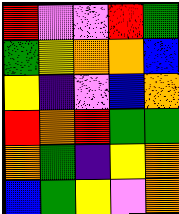[["red", "violet", "violet", "red", "green"], ["green", "yellow", "orange", "orange", "blue"], ["yellow", "indigo", "violet", "blue", "orange"], ["red", "orange", "red", "green", "green"], ["orange", "green", "indigo", "yellow", "orange"], ["blue", "green", "yellow", "violet", "orange"]]